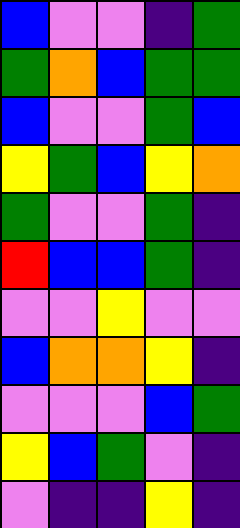[["blue", "violet", "violet", "indigo", "green"], ["green", "orange", "blue", "green", "green"], ["blue", "violet", "violet", "green", "blue"], ["yellow", "green", "blue", "yellow", "orange"], ["green", "violet", "violet", "green", "indigo"], ["red", "blue", "blue", "green", "indigo"], ["violet", "violet", "yellow", "violet", "violet"], ["blue", "orange", "orange", "yellow", "indigo"], ["violet", "violet", "violet", "blue", "green"], ["yellow", "blue", "green", "violet", "indigo"], ["violet", "indigo", "indigo", "yellow", "indigo"]]